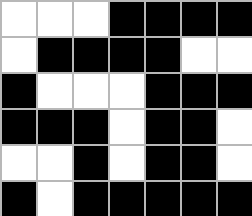[["white", "white", "white", "black", "black", "black", "black"], ["white", "black", "black", "black", "black", "white", "white"], ["black", "white", "white", "white", "black", "black", "black"], ["black", "black", "black", "white", "black", "black", "white"], ["white", "white", "black", "white", "black", "black", "white"], ["black", "white", "black", "black", "black", "black", "black"]]